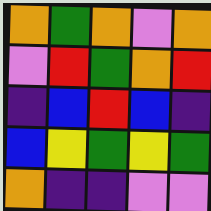[["orange", "green", "orange", "violet", "orange"], ["violet", "red", "green", "orange", "red"], ["indigo", "blue", "red", "blue", "indigo"], ["blue", "yellow", "green", "yellow", "green"], ["orange", "indigo", "indigo", "violet", "violet"]]